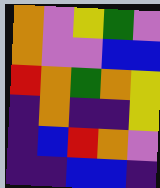[["orange", "violet", "yellow", "green", "violet"], ["orange", "violet", "violet", "blue", "blue"], ["red", "orange", "green", "orange", "yellow"], ["indigo", "orange", "indigo", "indigo", "yellow"], ["indigo", "blue", "red", "orange", "violet"], ["indigo", "indigo", "blue", "blue", "indigo"]]